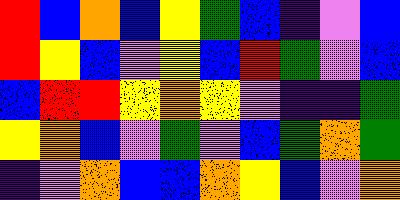[["red", "blue", "orange", "blue", "yellow", "green", "blue", "indigo", "violet", "blue"], ["red", "yellow", "blue", "violet", "yellow", "blue", "red", "green", "violet", "blue"], ["blue", "red", "red", "yellow", "orange", "yellow", "violet", "indigo", "indigo", "green"], ["yellow", "orange", "blue", "violet", "green", "violet", "blue", "green", "orange", "green"], ["indigo", "violet", "orange", "blue", "blue", "orange", "yellow", "blue", "violet", "orange"]]